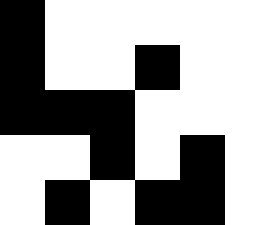[["black", "white", "white", "white", "white", "white"], ["black", "white", "white", "black", "white", "white"], ["black", "black", "black", "white", "white", "white"], ["white", "white", "black", "white", "black", "white"], ["white", "black", "white", "black", "black", "white"]]